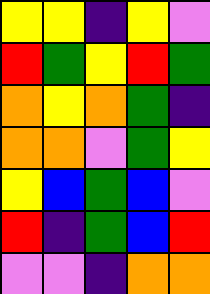[["yellow", "yellow", "indigo", "yellow", "violet"], ["red", "green", "yellow", "red", "green"], ["orange", "yellow", "orange", "green", "indigo"], ["orange", "orange", "violet", "green", "yellow"], ["yellow", "blue", "green", "blue", "violet"], ["red", "indigo", "green", "blue", "red"], ["violet", "violet", "indigo", "orange", "orange"]]